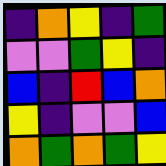[["indigo", "orange", "yellow", "indigo", "green"], ["violet", "violet", "green", "yellow", "indigo"], ["blue", "indigo", "red", "blue", "orange"], ["yellow", "indigo", "violet", "violet", "blue"], ["orange", "green", "orange", "green", "yellow"]]